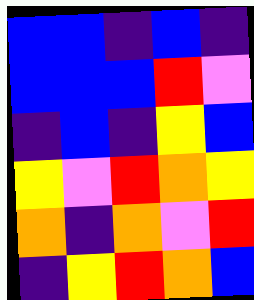[["blue", "blue", "indigo", "blue", "indigo"], ["blue", "blue", "blue", "red", "violet"], ["indigo", "blue", "indigo", "yellow", "blue"], ["yellow", "violet", "red", "orange", "yellow"], ["orange", "indigo", "orange", "violet", "red"], ["indigo", "yellow", "red", "orange", "blue"]]